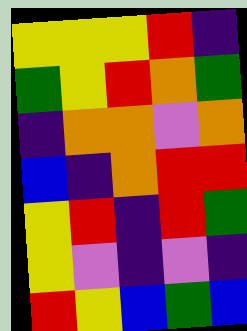[["yellow", "yellow", "yellow", "red", "indigo"], ["green", "yellow", "red", "orange", "green"], ["indigo", "orange", "orange", "violet", "orange"], ["blue", "indigo", "orange", "red", "red"], ["yellow", "red", "indigo", "red", "green"], ["yellow", "violet", "indigo", "violet", "indigo"], ["red", "yellow", "blue", "green", "blue"]]